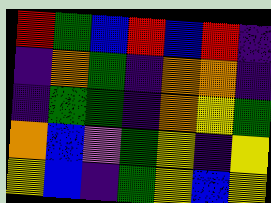[["red", "green", "blue", "red", "blue", "red", "indigo"], ["indigo", "orange", "green", "indigo", "orange", "orange", "indigo"], ["indigo", "green", "green", "indigo", "orange", "yellow", "green"], ["orange", "blue", "violet", "green", "yellow", "indigo", "yellow"], ["yellow", "blue", "indigo", "green", "yellow", "blue", "yellow"]]